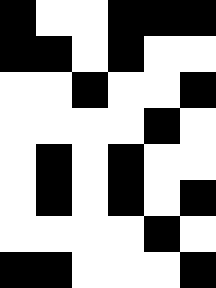[["black", "white", "white", "black", "black", "black"], ["black", "black", "white", "black", "white", "white"], ["white", "white", "black", "white", "white", "black"], ["white", "white", "white", "white", "black", "white"], ["white", "black", "white", "black", "white", "white"], ["white", "black", "white", "black", "white", "black"], ["white", "white", "white", "white", "black", "white"], ["black", "black", "white", "white", "white", "black"]]